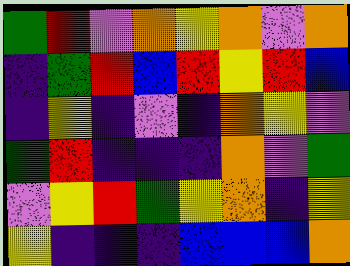[["green", "red", "violet", "orange", "yellow", "orange", "violet", "orange"], ["indigo", "green", "red", "blue", "red", "yellow", "red", "blue"], ["indigo", "yellow", "indigo", "violet", "indigo", "orange", "yellow", "violet"], ["green", "red", "indigo", "indigo", "indigo", "orange", "violet", "green"], ["violet", "yellow", "red", "green", "yellow", "orange", "indigo", "yellow"], ["yellow", "indigo", "indigo", "indigo", "blue", "blue", "blue", "orange"]]